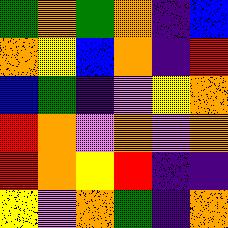[["green", "orange", "green", "orange", "indigo", "blue"], ["orange", "yellow", "blue", "orange", "indigo", "red"], ["blue", "green", "indigo", "violet", "yellow", "orange"], ["red", "orange", "violet", "orange", "violet", "orange"], ["red", "orange", "yellow", "red", "indigo", "indigo"], ["yellow", "violet", "orange", "green", "indigo", "orange"]]